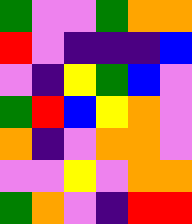[["green", "violet", "violet", "green", "orange", "orange"], ["red", "violet", "indigo", "indigo", "indigo", "blue"], ["violet", "indigo", "yellow", "green", "blue", "violet"], ["green", "red", "blue", "yellow", "orange", "violet"], ["orange", "indigo", "violet", "orange", "orange", "violet"], ["violet", "violet", "yellow", "violet", "orange", "orange"], ["green", "orange", "violet", "indigo", "red", "red"]]